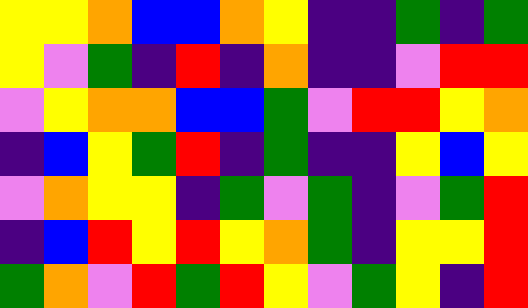[["yellow", "yellow", "orange", "blue", "blue", "orange", "yellow", "indigo", "indigo", "green", "indigo", "green"], ["yellow", "violet", "green", "indigo", "red", "indigo", "orange", "indigo", "indigo", "violet", "red", "red"], ["violet", "yellow", "orange", "orange", "blue", "blue", "green", "violet", "red", "red", "yellow", "orange"], ["indigo", "blue", "yellow", "green", "red", "indigo", "green", "indigo", "indigo", "yellow", "blue", "yellow"], ["violet", "orange", "yellow", "yellow", "indigo", "green", "violet", "green", "indigo", "violet", "green", "red"], ["indigo", "blue", "red", "yellow", "red", "yellow", "orange", "green", "indigo", "yellow", "yellow", "red"], ["green", "orange", "violet", "red", "green", "red", "yellow", "violet", "green", "yellow", "indigo", "red"]]